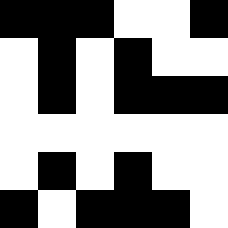[["black", "black", "black", "white", "white", "black"], ["white", "black", "white", "black", "white", "white"], ["white", "black", "white", "black", "black", "black"], ["white", "white", "white", "white", "white", "white"], ["white", "black", "white", "black", "white", "white"], ["black", "white", "black", "black", "black", "white"]]